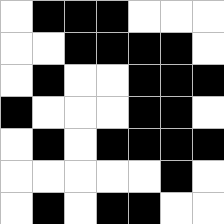[["white", "black", "black", "black", "white", "white", "white"], ["white", "white", "black", "black", "black", "black", "white"], ["white", "black", "white", "white", "black", "black", "black"], ["black", "white", "white", "white", "black", "black", "white"], ["white", "black", "white", "black", "black", "black", "black"], ["white", "white", "white", "white", "white", "black", "white"], ["white", "black", "white", "black", "black", "white", "white"]]